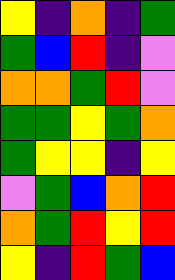[["yellow", "indigo", "orange", "indigo", "green"], ["green", "blue", "red", "indigo", "violet"], ["orange", "orange", "green", "red", "violet"], ["green", "green", "yellow", "green", "orange"], ["green", "yellow", "yellow", "indigo", "yellow"], ["violet", "green", "blue", "orange", "red"], ["orange", "green", "red", "yellow", "red"], ["yellow", "indigo", "red", "green", "blue"]]